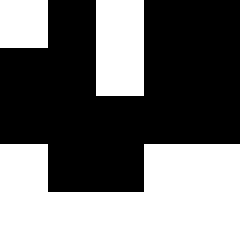[["white", "black", "white", "black", "black"], ["black", "black", "white", "black", "black"], ["black", "black", "black", "black", "black"], ["white", "black", "black", "white", "white"], ["white", "white", "white", "white", "white"]]